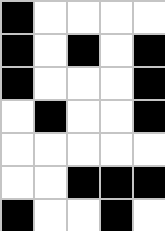[["black", "white", "white", "white", "white"], ["black", "white", "black", "white", "black"], ["black", "white", "white", "white", "black"], ["white", "black", "white", "white", "black"], ["white", "white", "white", "white", "white"], ["white", "white", "black", "black", "black"], ["black", "white", "white", "black", "white"]]